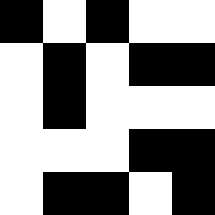[["black", "white", "black", "white", "white"], ["white", "black", "white", "black", "black"], ["white", "black", "white", "white", "white"], ["white", "white", "white", "black", "black"], ["white", "black", "black", "white", "black"]]